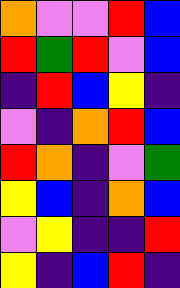[["orange", "violet", "violet", "red", "blue"], ["red", "green", "red", "violet", "blue"], ["indigo", "red", "blue", "yellow", "indigo"], ["violet", "indigo", "orange", "red", "blue"], ["red", "orange", "indigo", "violet", "green"], ["yellow", "blue", "indigo", "orange", "blue"], ["violet", "yellow", "indigo", "indigo", "red"], ["yellow", "indigo", "blue", "red", "indigo"]]